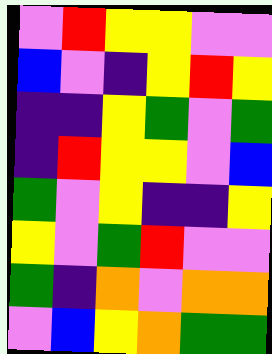[["violet", "red", "yellow", "yellow", "violet", "violet"], ["blue", "violet", "indigo", "yellow", "red", "yellow"], ["indigo", "indigo", "yellow", "green", "violet", "green"], ["indigo", "red", "yellow", "yellow", "violet", "blue"], ["green", "violet", "yellow", "indigo", "indigo", "yellow"], ["yellow", "violet", "green", "red", "violet", "violet"], ["green", "indigo", "orange", "violet", "orange", "orange"], ["violet", "blue", "yellow", "orange", "green", "green"]]